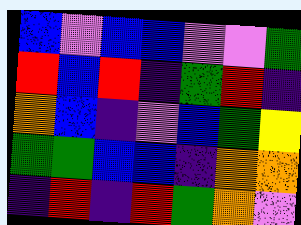[["blue", "violet", "blue", "blue", "violet", "violet", "green"], ["red", "blue", "red", "indigo", "green", "red", "indigo"], ["orange", "blue", "indigo", "violet", "blue", "green", "yellow"], ["green", "green", "blue", "blue", "indigo", "orange", "orange"], ["indigo", "red", "indigo", "red", "green", "orange", "violet"]]